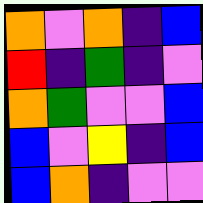[["orange", "violet", "orange", "indigo", "blue"], ["red", "indigo", "green", "indigo", "violet"], ["orange", "green", "violet", "violet", "blue"], ["blue", "violet", "yellow", "indigo", "blue"], ["blue", "orange", "indigo", "violet", "violet"]]